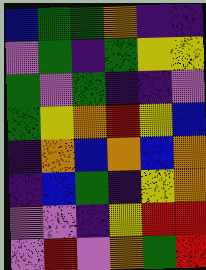[["blue", "green", "green", "orange", "indigo", "indigo"], ["violet", "green", "indigo", "green", "yellow", "yellow"], ["green", "violet", "green", "indigo", "indigo", "violet"], ["green", "yellow", "orange", "red", "yellow", "blue"], ["indigo", "orange", "blue", "orange", "blue", "orange"], ["indigo", "blue", "green", "indigo", "yellow", "orange"], ["violet", "violet", "indigo", "yellow", "red", "red"], ["violet", "red", "violet", "orange", "green", "red"]]